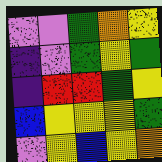[["violet", "violet", "green", "orange", "yellow"], ["indigo", "violet", "green", "yellow", "green"], ["indigo", "red", "red", "green", "yellow"], ["blue", "yellow", "yellow", "yellow", "green"], ["violet", "yellow", "blue", "yellow", "orange"]]